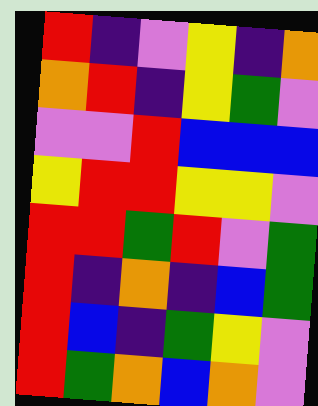[["red", "indigo", "violet", "yellow", "indigo", "orange"], ["orange", "red", "indigo", "yellow", "green", "violet"], ["violet", "violet", "red", "blue", "blue", "blue"], ["yellow", "red", "red", "yellow", "yellow", "violet"], ["red", "red", "green", "red", "violet", "green"], ["red", "indigo", "orange", "indigo", "blue", "green"], ["red", "blue", "indigo", "green", "yellow", "violet"], ["red", "green", "orange", "blue", "orange", "violet"]]